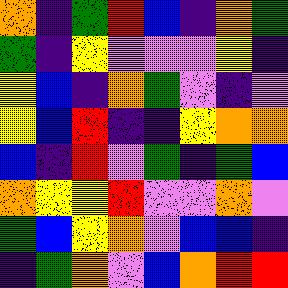[["orange", "indigo", "green", "red", "blue", "indigo", "orange", "green"], ["green", "indigo", "yellow", "violet", "violet", "violet", "yellow", "indigo"], ["yellow", "blue", "indigo", "orange", "green", "violet", "indigo", "violet"], ["yellow", "blue", "red", "indigo", "indigo", "yellow", "orange", "orange"], ["blue", "indigo", "red", "violet", "green", "indigo", "green", "blue"], ["orange", "yellow", "yellow", "red", "violet", "violet", "orange", "violet"], ["green", "blue", "yellow", "orange", "violet", "blue", "blue", "indigo"], ["indigo", "green", "orange", "violet", "blue", "orange", "red", "red"]]